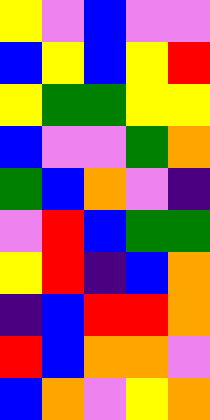[["yellow", "violet", "blue", "violet", "violet"], ["blue", "yellow", "blue", "yellow", "red"], ["yellow", "green", "green", "yellow", "yellow"], ["blue", "violet", "violet", "green", "orange"], ["green", "blue", "orange", "violet", "indigo"], ["violet", "red", "blue", "green", "green"], ["yellow", "red", "indigo", "blue", "orange"], ["indigo", "blue", "red", "red", "orange"], ["red", "blue", "orange", "orange", "violet"], ["blue", "orange", "violet", "yellow", "orange"]]